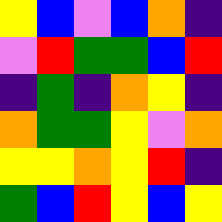[["yellow", "blue", "violet", "blue", "orange", "indigo"], ["violet", "red", "green", "green", "blue", "red"], ["indigo", "green", "indigo", "orange", "yellow", "indigo"], ["orange", "green", "green", "yellow", "violet", "orange"], ["yellow", "yellow", "orange", "yellow", "red", "indigo"], ["green", "blue", "red", "yellow", "blue", "yellow"]]